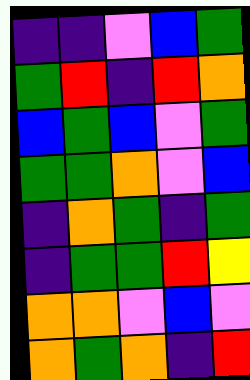[["indigo", "indigo", "violet", "blue", "green"], ["green", "red", "indigo", "red", "orange"], ["blue", "green", "blue", "violet", "green"], ["green", "green", "orange", "violet", "blue"], ["indigo", "orange", "green", "indigo", "green"], ["indigo", "green", "green", "red", "yellow"], ["orange", "orange", "violet", "blue", "violet"], ["orange", "green", "orange", "indigo", "red"]]